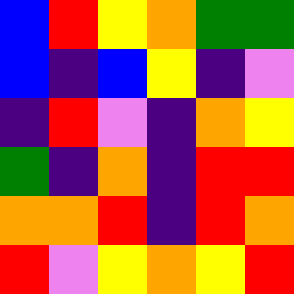[["blue", "red", "yellow", "orange", "green", "green"], ["blue", "indigo", "blue", "yellow", "indigo", "violet"], ["indigo", "red", "violet", "indigo", "orange", "yellow"], ["green", "indigo", "orange", "indigo", "red", "red"], ["orange", "orange", "red", "indigo", "red", "orange"], ["red", "violet", "yellow", "orange", "yellow", "red"]]